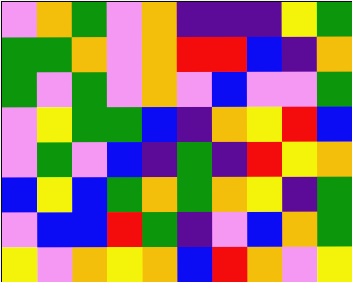[["violet", "orange", "green", "violet", "orange", "indigo", "indigo", "indigo", "yellow", "green"], ["green", "green", "orange", "violet", "orange", "red", "red", "blue", "indigo", "orange"], ["green", "violet", "green", "violet", "orange", "violet", "blue", "violet", "violet", "green"], ["violet", "yellow", "green", "green", "blue", "indigo", "orange", "yellow", "red", "blue"], ["violet", "green", "violet", "blue", "indigo", "green", "indigo", "red", "yellow", "orange"], ["blue", "yellow", "blue", "green", "orange", "green", "orange", "yellow", "indigo", "green"], ["violet", "blue", "blue", "red", "green", "indigo", "violet", "blue", "orange", "green"], ["yellow", "violet", "orange", "yellow", "orange", "blue", "red", "orange", "violet", "yellow"]]